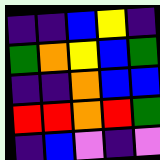[["indigo", "indigo", "blue", "yellow", "indigo"], ["green", "orange", "yellow", "blue", "green"], ["indigo", "indigo", "orange", "blue", "blue"], ["red", "red", "orange", "red", "green"], ["indigo", "blue", "violet", "indigo", "violet"]]